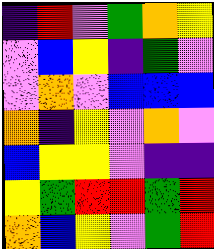[["indigo", "red", "violet", "green", "orange", "yellow"], ["violet", "blue", "yellow", "indigo", "green", "violet"], ["violet", "orange", "violet", "blue", "blue", "blue"], ["orange", "indigo", "yellow", "violet", "orange", "violet"], ["blue", "yellow", "yellow", "violet", "indigo", "indigo"], ["yellow", "green", "red", "red", "green", "red"], ["orange", "blue", "yellow", "violet", "green", "red"]]